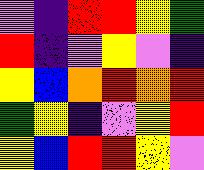[["violet", "indigo", "red", "red", "yellow", "green"], ["red", "indigo", "violet", "yellow", "violet", "indigo"], ["yellow", "blue", "orange", "red", "orange", "red"], ["green", "yellow", "indigo", "violet", "yellow", "red"], ["yellow", "blue", "red", "red", "yellow", "violet"]]